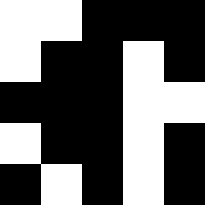[["white", "white", "black", "black", "black"], ["white", "black", "black", "white", "black"], ["black", "black", "black", "white", "white"], ["white", "black", "black", "white", "black"], ["black", "white", "black", "white", "black"]]